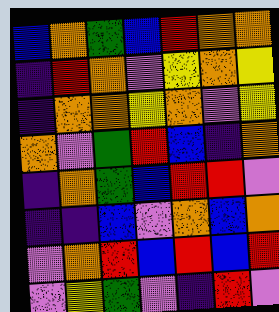[["blue", "orange", "green", "blue", "red", "orange", "orange"], ["indigo", "red", "orange", "violet", "yellow", "orange", "yellow"], ["indigo", "orange", "orange", "yellow", "orange", "violet", "yellow"], ["orange", "violet", "green", "red", "blue", "indigo", "orange"], ["indigo", "orange", "green", "blue", "red", "red", "violet"], ["indigo", "indigo", "blue", "violet", "orange", "blue", "orange"], ["violet", "orange", "red", "blue", "red", "blue", "red"], ["violet", "yellow", "green", "violet", "indigo", "red", "violet"]]